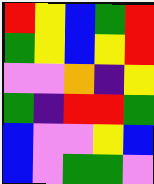[["red", "yellow", "blue", "green", "red"], ["green", "yellow", "blue", "yellow", "red"], ["violet", "violet", "orange", "indigo", "yellow"], ["green", "indigo", "red", "red", "green"], ["blue", "violet", "violet", "yellow", "blue"], ["blue", "violet", "green", "green", "violet"]]